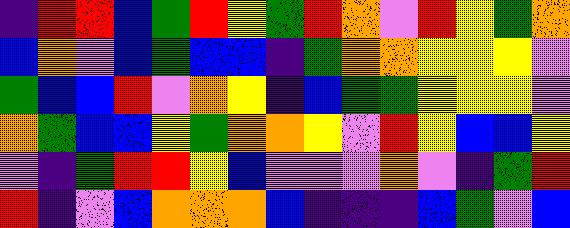[["indigo", "red", "red", "blue", "green", "red", "yellow", "green", "red", "orange", "violet", "red", "yellow", "green", "orange"], ["blue", "orange", "violet", "blue", "green", "blue", "blue", "indigo", "green", "orange", "orange", "yellow", "yellow", "yellow", "violet"], ["green", "blue", "blue", "red", "violet", "orange", "yellow", "indigo", "blue", "green", "green", "yellow", "yellow", "yellow", "violet"], ["orange", "green", "blue", "blue", "yellow", "green", "orange", "orange", "yellow", "violet", "red", "yellow", "blue", "blue", "yellow"], ["violet", "indigo", "green", "red", "red", "yellow", "blue", "violet", "violet", "violet", "orange", "violet", "indigo", "green", "red"], ["red", "indigo", "violet", "blue", "orange", "orange", "orange", "blue", "indigo", "indigo", "indigo", "blue", "green", "violet", "blue"]]